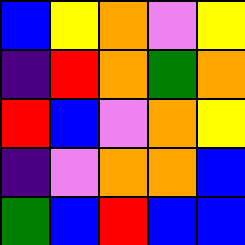[["blue", "yellow", "orange", "violet", "yellow"], ["indigo", "red", "orange", "green", "orange"], ["red", "blue", "violet", "orange", "yellow"], ["indigo", "violet", "orange", "orange", "blue"], ["green", "blue", "red", "blue", "blue"]]